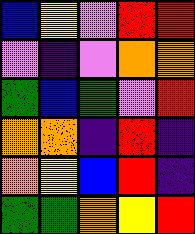[["blue", "yellow", "violet", "red", "red"], ["violet", "indigo", "violet", "orange", "orange"], ["green", "blue", "green", "violet", "red"], ["orange", "orange", "indigo", "red", "indigo"], ["orange", "yellow", "blue", "red", "indigo"], ["green", "green", "orange", "yellow", "red"]]